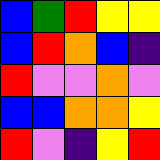[["blue", "green", "red", "yellow", "yellow"], ["blue", "red", "orange", "blue", "indigo"], ["red", "violet", "violet", "orange", "violet"], ["blue", "blue", "orange", "orange", "yellow"], ["red", "violet", "indigo", "yellow", "red"]]